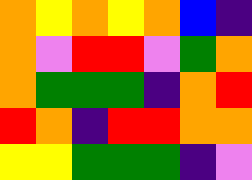[["orange", "yellow", "orange", "yellow", "orange", "blue", "indigo"], ["orange", "violet", "red", "red", "violet", "green", "orange"], ["orange", "green", "green", "green", "indigo", "orange", "red"], ["red", "orange", "indigo", "red", "red", "orange", "orange"], ["yellow", "yellow", "green", "green", "green", "indigo", "violet"]]